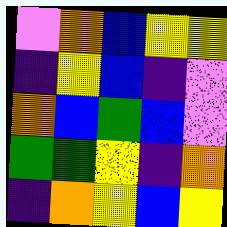[["violet", "orange", "blue", "yellow", "yellow"], ["indigo", "yellow", "blue", "indigo", "violet"], ["orange", "blue", "green", "blue", "violet"], ["green", "green", "yellow", "indigo", "orange"], ["indigo", "orange", "yellow", "blue", "yellow"]]